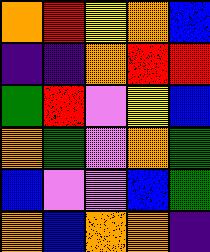[["orange", "red", "yellow", "orange", "blue"], ["indigo", "indigo", "orange", "red", "red"], ["green", "red", "violet", "yellow", "blue"], ["orange", "green", "violet", "orange", "green"], ["blue", "violet", "violet", "blue", "green"], ["orange", "blue", "orange", "orange", "indigo"]]